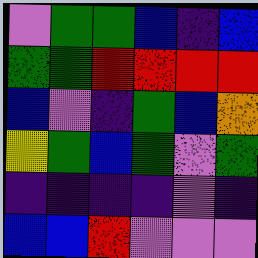[["violet", "green", "green", "blue", "indigo", "blue"], ["green", "green", "red", "red", "red", "red"], ["blue", "violet", "indigo", "green", "blue", "orange"], ["yellow", "green", "blue", "green", "violet", "green"], ["indigo", "indigo", "indigo", "indigo", "violet", "indigo"], ["blue", "blue", "red", "violet", "violet", "violet"]]